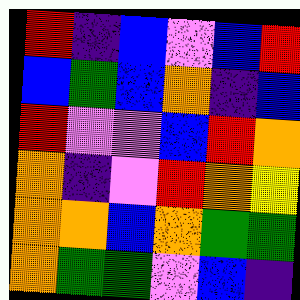[["red", "indigo", "blue", "violet", "blue", "red"], ["blue", "green", "blue", "orange", "indigo", "blue"], ["red", "violet", "violet", "blue", "red", "orange"], ["orange", "indigo", "violet", "red", "orange", "yellow"], ["orange", "orange", "blue", "orange", "green", "green"], ["orange", "green", "green", "violet", "blue", "indigo"]]